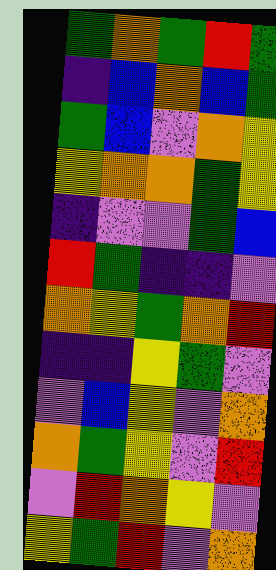[["green", "orange", "green", "red", "green"], ["indigo", "blue", "orange", "blue", "green"], ["green", "blue", "violet", "orange", "yellow"], ["yellow", "orange", "orange", "green", "yellow"], ["indigo", "violet", "violet", "green", "blue"], ["red", "green", "indigo", "indigo", "violet"], ["orange", "yellow", "green", "orange", "red"], ["indigo", "indigo", "yellow", "green", "violet"], ["violet", "blue", "yellow", "violet", "orange"], ["orange", "green", "yellow", "violet", "red"], ["violet", "red", "orange", "yellow", "violet"], ["yellow", "green", "red", "violet", "orange"]]